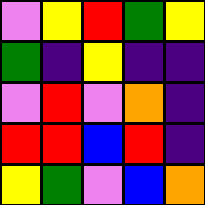[["violet", "yellow", "red", "green", "yellow"], ["green", "indigo", "yellow", "indigo", "indigo"], ["violet", "red", "violet", "orange", "indigo"], ["red", "red", "blue", "red", "indigo"], ["yellow", "green", "violet", "blue", "orange"]]